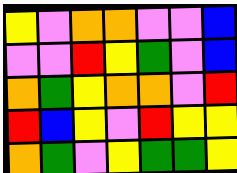[["yellow", "violet", "orange", "orange", "violet", "violet", "blue"], ["violet", "violet", "red", "yellow", "green", "violet", "blue"], ["orange", "green", "yellow", "orange", "orange", "violet", "red"], ["red", "blue", "yellow", "violet", "red", "yellow", "yellow"], ["orange", "green", "violet", "yellow", "green", "green", "yellow"]]